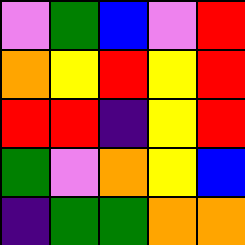[["violet", "green", "blue", "violet", "red"], ["orange", "yellow", "red", "yellow", "red"], ["red", "red", "indigo", "yellow", "red"], ["green", "violet", "orange", "yellow", "blue"], ["indigo", "green", "green", "orange", "orange"]]